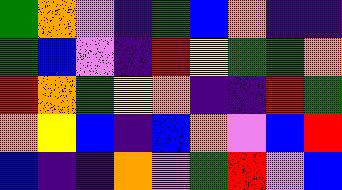[["green", "orange", "violet", "indigo", "green", "blue", "orange", "indigo", "indigo"], ["green", "blue", "violet", "indigo", "red", "yellow", "green", "green", "orange"], ["red", "orange", "green", "yellow", "orange", "indigo", "indigo", "red", "green"], ["orange", "yellow", "blue", "indigo", "blue", "orange", "violet", "blue", "red"], ["blue", "indigo", "indigo", "orange", "violet", "green", "red", "violet", "blue"]]